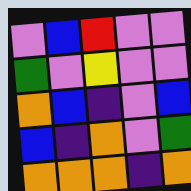[["violet", "blue", "red", "violet", "violet"], ["green", "violet", "yellow", "violet", "violet"], ["orange", "blue", "indigo", "violet", "blue"], ["blue", "indigo", "orange", "violet", "green"], ["orange", "orange", "orange", "indigo", "orange"]]